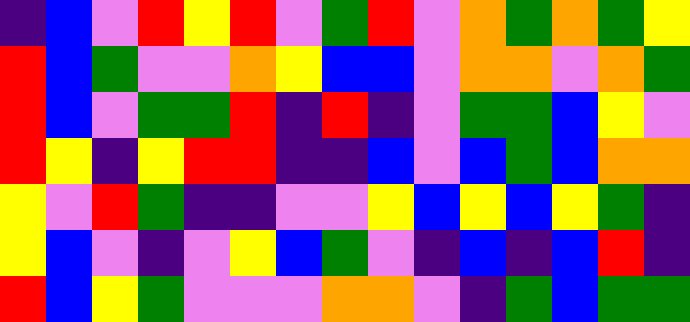[["indigo", "blue", "violet", "red", "yellow", "red", "violet", "green", "red", "violet", "orange", "green", "orange", "green", "yellow"], ["red", "blue", "green", "violet", "violet", "orange", "yellow", "blue", "blue", "violet", "orange", "orange", "violet", "orange", "green"], ["red", "blue", "violet", "green", "green", "red", "indigo", "red", "indigo", "violet", "green", "green", "blue", "yellow", "violet"], ["red", "yellow", "indigo", "yellow", "red", "red", "indigo", "indigo", "blue", "violet", "blue", "green", "blue", "orange", "orange"], ["yellow", "violet", "red", "green", "indigo", "indigo", "violet", "violet", "yellow", "blue", "yellow", "blue", "yellow", "green", "indigo"], ["yellow", "blue", "violet", "indigo", "violet", "yellow", "blue", "green", "violet", "indigo", "blue", "indigo", "blue", "red", "indigo"], ["red", "blue", "yellow", "green", "violet", "violet", "violet", "orange", "orange", "violet", "indigo", "green", "blue", "green", "green"]]